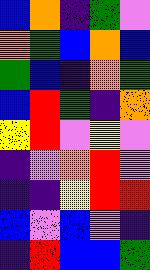[["blue", "orange", "indigo", "green", "violet"], ["orange", "green", "blue", "orange", "blue"], ["green", "blue", "indigo", "orange", "green"], ["blue", "red", "green", "indigo", "orange"], ["yellow", "red", "violet", "yellow", "violet"], ["indigo", "violet", "orange", "red", "violet"], ["indigo", "indigo", "yellow", "red", "red"], ["blue", "violet", "blue", "violet", "indigo"], ["indigo", "red", "blue", "blue", "green"]]